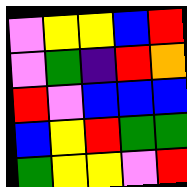[["violet", "yellow", "yellow", "blue", "red"], ["violet", "green", "indigo", "red", "orange"], ["red", "violet", "blue", "blue", "blue"], ["blue", "yellow", "red", "green", "green"], ["green", "yellow", "yellow", "violet", "red"]]